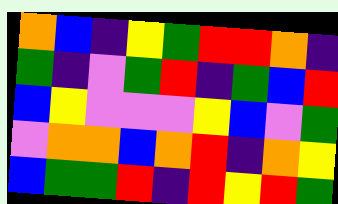[["orange", "blue", "indigo", "yellow", "green", "red", "red", "orange", "indigo"], ["green", "indigo", "violet", "green", "red", "indigo", "green", "blue", "red"], ["blue", "yellow", "violet", "violet", "violet", "yellow", "blue", "violet", "green"], ["violet", "orange", "orange", "blue", "orange", "red", "indigo", "orange", "yellow"], ["blue", "green", "green", "red", "indigo", "red", "yellow", "red", "green"]]